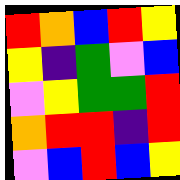[["red", "orange", "blue", "red", "yellow"], ["yellow", "indigo", "green", "violet", "blue"], ["violet", "yellow", "green", "green", "red"], ["orange", "red", "red", "indigo", "red"], ["violet", "blue", "red", "blue", "yellow"]]